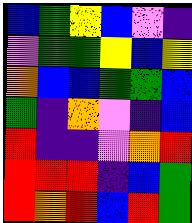[["blue", "green", "yellow", "blue", "violet", "indigo"], ["violet", "green", "green", "yellow", "blue", "yellow"], ["orange", "blue", "blue", "green", "green", "blue"], ["green", "indigo", "orange", "violet", "indigo", "blue"], ["red", "indigo", "indigo", "violet", "orange", "red"], ["red", "red", "red", "indigo", "blue", "green"], ["red", "orange", "red", "blue", "red", "green"]]